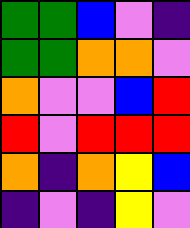[["green", "green", "blue", "violet", "indigo"], ["green", "green", "orange", "orange", "violet"], ["orange", "violet", "violet", "blue", "red"], ["red", "violet", "red", "red", "red"], ["orange", "indigo", "orange", "yellow", "blue"], ["indigo", "violet", "indigo", "yellow", "violet"]]